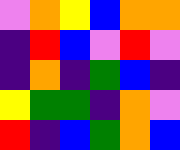[["violet", "orange", "yellow", "blue", "orange", "orange"], ["indigo", "red", "blue", "violet", "red", "violet"], ["indigo", "orange", "indigo", "green", "blue", "indigo"], ["yellow", "green", "green", "indigo", "orange", "violet"], ["red", "indigo", "blue", "green", "orange", "blue"]]